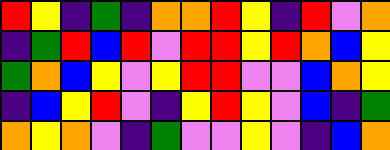[["red", "yellow", "indigo", "green", "indigo", "orange", "orange", "red", "yellow", "indigo", "red", "violet", "orange"], ["indigo", "green", "red", "blue", "red", "violet", "red", "red", "yellow", "red", "orange", "blue", "yellow"], ["green", "orange", "blue", "yellow", "violet", "yellow", "red", "red", "violet", "violet", "blue", "orange", "yellow"], ["indigo", "blue", "yellow", "red", "violet", "indigo", "yellow", "red", "yellow", "violet", "blue", "indigo", "green"], ["orange", "yellow", "orange", "violet", "indigo", "green", "violet", "violet", "yellow", "violet", "indigo", "blue", "orange"]]